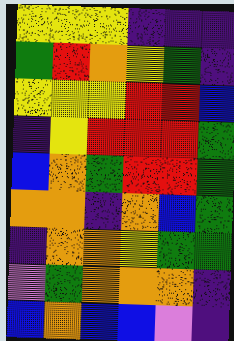[["yellow", "yellow", "yellow", "indigo", "indigo", "indigo"], ["green", "red", "orange", "yellow", "green", "indigo"], ["yellow", "yellow", "yellow", "red", "red", "blue"], ["indigo", "yellow", "red", "red", "red", "green"], ["blue", "orange", "green", "red", "red", "green"], ["orange", "orange", "indigo", "orange", "blue", "green"], ["indigo", "orange", "orange", "yellow", "green", "green"], ["violet", "green", "orange", "orange", "orange", "indigo"], ["blue", "orange", "blue", "blue", "violet", "indigo"]]